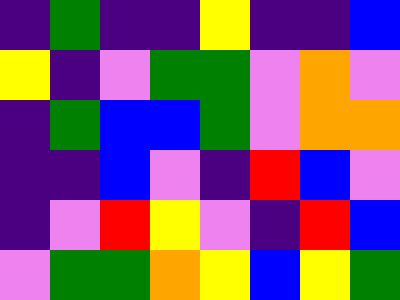[["indigo", "green", "indigo", "indigo", "yellow", "indigo", "indigo", "blue"], ["yellow", "indigo", "violet", "green", "green", "violet", "orange", "violet"], ["indigo", "green", "blue", "blue", "green", "violet", "orange", "orange"], ["indigo", "indigo", "blue", "violet", "indigo", "red", "blue", "violet"], ["indigo", "violet", "red", "yellow", "violet", "indigo", "red", "blue"], ["violet", "green", "green", "orange", "yellow", "blue", "yellow", "green"]]